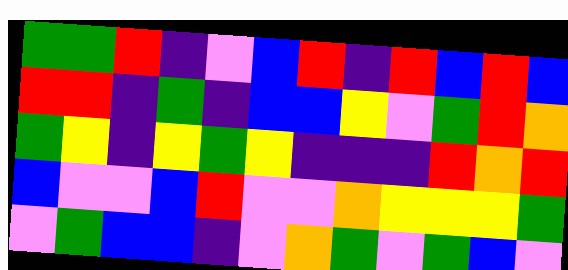[["green", "green", "red", "indigo", "violet", "blue", "red", "indigo", "red", "blue", "red", "blue"], ["red", "red", "indigo", "green", "indigo", "blue", "blue", "yellow", "violet", "green", "red", "orange"], ["green", "yellow", "indigo", "yellow", "green", "yellow", "indigo", "indigo", "indigo", "red", "orange", "red"], ["blue", "violet", "violet", "blue", "red", "violet", "violet", "orange", "yellow", "yellow", "yellow", "green"], ["violet", "green", "blue", "blue", "indigo", "violet", "orange", "green", "violet", "green", "blue", "violet"]]